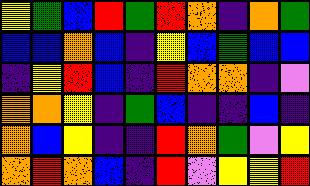[["yellow", "green", "blue", "red", "green", "red", "orange", "indigo", "orange", "green"], ["blue", "blue", "orange", "blue", "indigo", "yellow", "blue", "green", "blue", "blue"], ["indigo", "yellow", "red", "blue", "indigo", "red", "orange", "orange", "indigo", "violet"], ["orange", "orange", "yellow", "indigo", "green", "blue", "indigo", "indigo", "blue", "indigo"], ["orange", "blue", "yellow", "indigo", "indigo", "red", "orange", "green", "violet", "yellow"], ["orange", "red", "orange", "blue", "indigo", "red", "violet", "yellow", "yellow", "red"]]